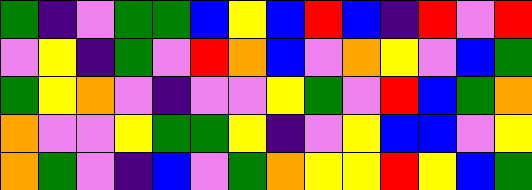[["green", "indigo", "violet", "green", "green", "blue", "yellow", "blue", "red", "blue", "indigo", "red", "violet", "red"], ["violet", "yellow", "indigo", "green", "violet", "red", "orange", "blue", "violet", "orange", "yellow", "violet", "blue", "green"], ["green", "yellow", "orange", "violet", "indigo", "violet", "violet", "yellow", "green", "violet", "red", "blue", "green", "orange"], ["orange", "violet", "violet", "yellow", "green", "green", "yellow", "indigo", "violet", "yellow", "blue", "blue", "violet", "yellow"], ["orange", "green", "violet", "indigo", "blue", "violet", "green", "orange", "yellow", "yellow", "red", "yellow", "blue", "green"]]